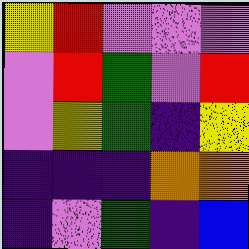[["yellow", "red", "violet", "violet", "violet"], ["violet", "red", "green", "violet", "red"], ["violet", "yellow", "green", "indigo", "yellow"], ["indigo", "indigo", "indigo", "orange", "orange"], ["indigo", "violet", "green", "indigo", "blue"]]